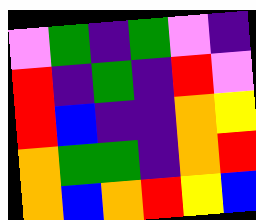[["violet", "green", "indigo", "green", "violet", "indigo"], ["red", "indigo", "green", "indigo", "red", "violet"], ["red", "blue", "indigo", "indigo", "orange", "yellow"], ["orange", "green", "green", "indigo", "orange", "red"], ["orange", "blue", "orange", "red", "yellow", "blue"]]